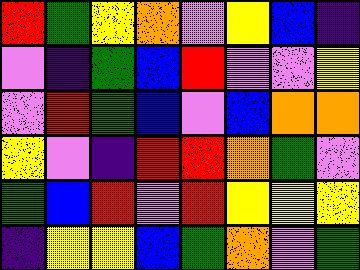[["red", "green", "yellow", "orange", "violet", "yellow", "blue", "indigo"], ["violet", "indigo", "green", "blue", "red", "violet", "violet", "yellow"], ["violet", "red", "green", "blue", "violet", "blue", "orange", "orange"], ["yellow", "violet", "indigo", "red", "red", "orange", "green", "violet"], ["green", "blue", "red", "violet", "red", "yellow", "yellow", "yellow"], ["indigo", "yellow", "yellow", "blue", "green", "orange", "violet", "green"]]